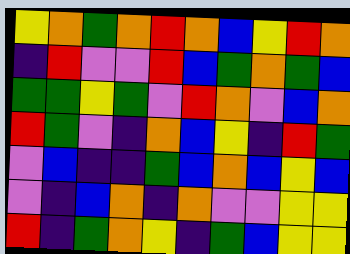[["yellow", "orange", "green", "orange", "red", "orange", "blue", "yellow", "red", "orange"], ["indigo", "red", "violet", "violet", "red", "blue", "green", "orange", "green", "blue"], ["green", "green", "yellow", "green", "violet", "red", "orange", "violet", "blue", "orange"], ["red", "green", "violet", "indigo", "orange", "blue", "yellow", "indigo", "red", "green"], ["violet", "blue", "indigo", "indigo", "green", "blue", "orange", "blue", "yellow", "blue"], ["violet", "indigo", "blue", "orange", "indigo", "orange", "violet", "violet", "yellow", "yellow"], ["red", "indigo", "green", "orange", "yellow", "indigo", "green", "blue", "yellow", "yellow"]]